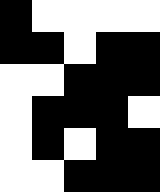[["black", "white", "white", "white", "white"], ["black", "black", "white", "black", "black"], ["white", "white", "black", "black", "black"], ["white", "black", "black", "black", "white"], ["white", "black", "white", "black", "black"], ["white", "white", "black", "black", "black"]]